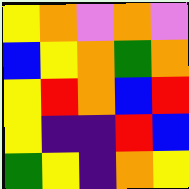[["yellow", "orange", "violet", "orange", "violet"], ["blue", "yellow", "orange", "green", "orange"], ["yellow", "red", "orange", "blue", "red"], ["yellow", "indigo", "indigo", "red", "blue"], ["green", "yellow", "indigo", "orange", "yellow"]]